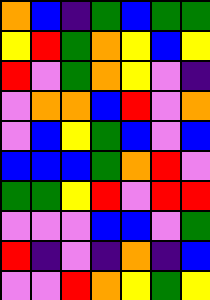[["orange", "blue", "indigo", "green", "blue", "green", "green"], ["yellow", "red", "green", "orange", "yellow", "blue", "yellow"], ["red", "violet", "green", "orange", "yellow", "violet", "indigo"], ["violet", "orange", "orange", "blue", "red", "violet", "orange"], ["violet", "blue", "yellow", "green", "blue", "violet", "blue"], ["blue", "blue", "blue", "green", "orange", "red", "violet"], ["green", "green", "yellow", "red", "violet", "red", "red"], ["violet", "violet", "violet", "blue", "blue", "violet", "green"], ["red", "indigo", "violet", "indigo", "orange", "indigo", "blue"], ["violet", "violet", "red", "orange", "yellow", "green", "yellow"]]